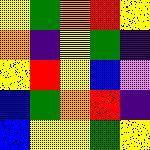[["yellow", "green", "orange", "red", "yellow"], ["orange", "indigo", "yellow", "green", "indigo"], ["yellow", "red", "yellow", "blue", "violet"], ["blue", "green", "orange", "red", "indigo"], ["blue", "yellow", "yellow", "green", "yellow"]]